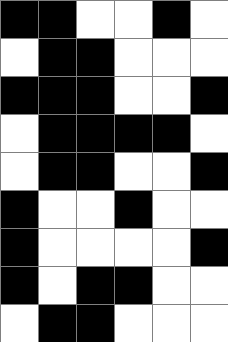[["black", "black", "white", "white", "black", "white"], ["white", "black", "black", "white", "white", "white"], ["black", "black", "black", "white", "white", "black"], ["white", "black", "black", "black", "black", "white"], ["white", "black", "black", "white", "white", "black"], ["black", "white", "white", "black", "white", "white"], ["black", "white", "white", "white", "white", "black"], ["black", "white", "black", "black", "white", "white"], ["white", "black", "black", "white", "white", "white"]]